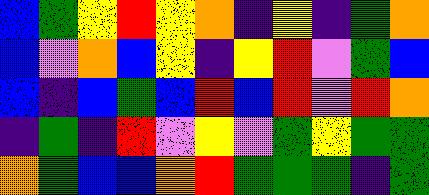[["blue", "green", "yellow", "red", "yellow", "orange", "indigo", "yellow", "indigo", "green", "orange"], ["blue", "violet", "orange", "blue", "yellow", "indigo", "yellow", "red", "violet", "green", "blue"], ["blue", "indigo", "blue", "green", "blue", "red", "blue", "red", "violet", "red", "orange"], ["indigo", "green", "indigo", "red", "violet", "yellow", "violet", "green", "yellow", "green", "green"], ["orange", "green", "blue", "blue", "orange", "red", "green", "green", "green", "indigo", "green"]]